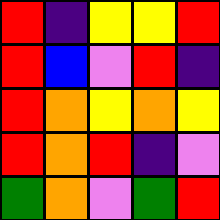[["red", "indigo", "yellow", "yellow", "red"], ["red", "blue", "violet", "red", "indigo"], ["red", "orange", "yellow", "orange", "yellow"], ["red", "orange", "red", "indigo", "violet"], ["green", "orange", "violet", "green", "red"]]